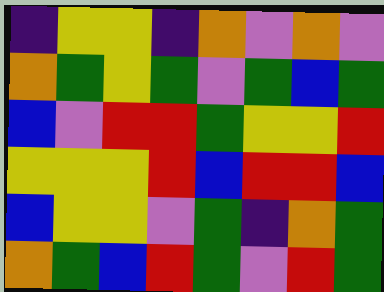[["indigo", "yellow", "yellow", "indigo", "orange", "violet", "orange", "violet"], ["orange", "green", "yellow", "green", "violet", "green", "blue", "green"], ["blue", "violet", "red", "red", "green", "yellow", "yellow", "red"], ["yellow", "yellow", "yellow", "red", "blue", "red", "red", "blue"], ["blue", "yellow", "yellow", "violet", "green", "indigo", "orange", "green"], ["orange", "green", "blue", "red", "green", "violet", "red", "green"]]